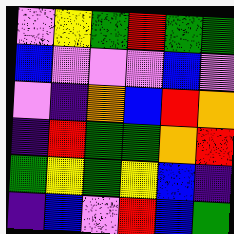[["violet", "yellow", "green", "red", "green", "green"], ["blue", "violet", "violet", "violet", "blue", "violet"], ["violet", "indigo", "orange", "blue", "red", "orange"], ["indigo", "red", "green", "green", "orange", "red"], ["green", "yellow", "green", "yellow", "blue", "indigo"], ["indigo", "blue", "violet", "red", "blue", "green"]]